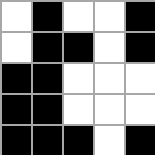[["white", "black", "white", "white", "black"], ["white", "black", "black", "white", "black"], ["black", "black", "white", "white", "white"], ["black", "black", "white", "white", "white"], ["black", "black", "black", "white", "black"]]